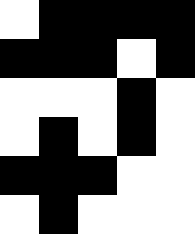[["white", "black", "black", "black", "black"], ["black", "black", "black", "white", "black"], ["white", "white", "white", "black", "white"], ["white", "black", "white", "black", "white"], ["black", "black", "black", "white", "white"], ["white", "black", "white", "white", "white"]]